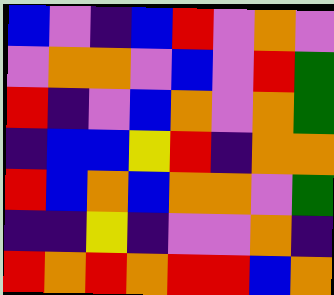[["blue", "violet", "indigo", "blue", "red", "violet", "orange", "violet"], ["violet", "orange", "orange", "violet", "blue", "violet", "red", "green"], ["red", "indigo", "violet", "blue", "orange", "violet", "orange", "green"], ["indigo", "blue", "blue", "yellow", "red", "indigo", "orange", "orange"], ["red", "blue", "orange", "blue", "orange", "orange", "violet", "green"], ["indigo", "indigo", "yellow", "indigo", "violet", "violet", "orange", "indigo"], ["red", "orange", "red", "orange", "red", "red", "blue", "orange"]]